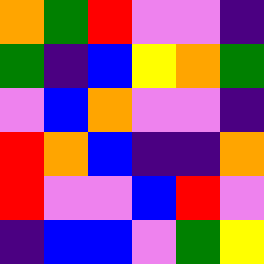[["orange", "green", "red", "violet", "violet", "indigo"], ["green", "indigo", "blue", "yellow", "orange", "green"], ["violet", "blue", "orange", "violet", "violet", "indigo"], ["red", "orange", "blue", "indigo", "indigo", "orange"], ["red", "violet", "violet", "blue", "red", "violet"], ["indigo", "blue", "blue", "violet", "green", "yellow"]]